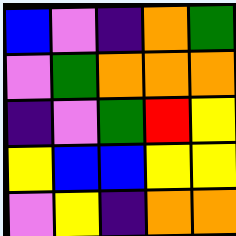[["blue", "violet", "indigo", "orange", "green"], ["violet", "green", "orange", "orange", "orange"], ["indigo", "violet", "green", "red", "yellow"], ["yellow", "blue", "blue", "yellow", "yellow"], ["violet", "yellow", "indigo", "orange", "orange"]]